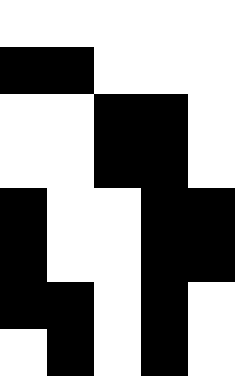[["white", "white", "white", "white", "white"], ["black", "black", "white", "white", "white"], ["white", "white", "black", "black", "white"], ["white", "white", "black", "black", "white"], ["black", "white", "white", "black", "black"], ["black", "white", "white", "black", "black"], ["black", "black", "white", "black", "white"], ["white", "black", "white", "black", "white"]]